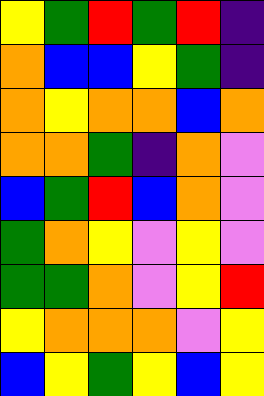[["yellow", "green", "red", "green", "red", "indigo"], ["orange", "blue", "blue", "yellow", "green", "indigo"], ["orange", "yellow", "orange", "orange", "blue", "orange"], ["orange", "orange", "green", "indigo", "orange", "violet"], ["blue", "green", "red", "blue", "orange", "violet"], ["green", "orange", "yellow", "violet", "yellow", "violet"], ["green", "green", "orange", "violet", "yellow", "red"], ["yellow", "orange", "orange", "orange", "violet", "yellow"], ["blue", "yellow", "green", "yellow", "blue", "yellow"]]